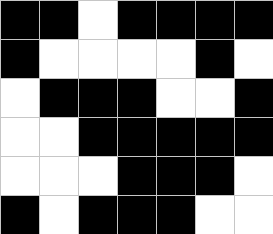[["black", "black", "white", "black", "black", "black", "black"], ["black", "white", "white", "white", "white", "black", "white"], ["white", "black", "black", "black", "white", "white", "black"], ["white", "white", "black", "black", "black", "black", "black"], ["white", "white", "white", "black", "black", "black", "white"], ["black", "white", "black", "black", "black", "white", "white"]]